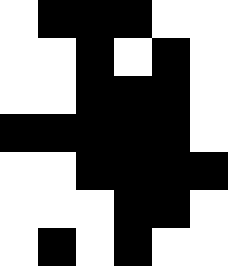[["white", "black", "black", "black", "white", "white"], ["white", "white", "black", "white", "black", "white"], ["white", "white", "black", "black", "black", "white"], ["black", "black", "black", "black", "black", "white"], ["white", "white", "black", "black", "black", "black"], ["white", "white", "white", "black", "black", "white"], ["white", "black", "white", "black", "white", "white"]]